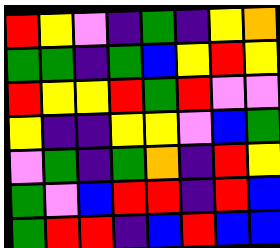[["red", "yellow", "violet", "indigo", "green", "indigo", "yellow", "orange"], ["green", "green", "indigo", "green", "blue", "yellow", "red", "yellow"], ["red", "yellow", "yellow", "red", "green", "red", "violet", "violet"], ["yellow", "indigo", "indigo", "yellow", "yellow", "violet", "blue", "green"], ["violet", "green", "indigo", "green", "orange", "indigo", "red", "yellow"], ["green", "violet", "blue", "red", "red", "indigo", "red", "blue"], ["green", "red", "red", "indigo", "blue", "red", "blue", "blue"]]